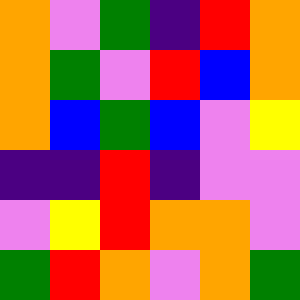[["orange", "violet", "green", "indigo", "red", "orange"], ["orange", "green", "violet", "red", "blue", "orange"], ["orange", "blue", "green", "blue", "violet", "yellow"], ["indigo", "indigo", "red", "indigo", "violet", "violet"], ["violet", "yellow", "red", "orange", "orange", "violet"], ["green", "red", "orange", "violet", "orange", "green"]]